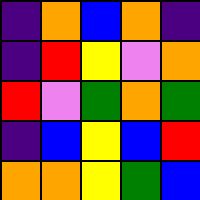[["indigo", "orange", "blue", "orange", "indigo"], ["indigo", "red", "yellow", "violet", "orange"], ["red", "violet", "green", "orange", "green"], ["indigo", "blue", "yellow", "blue", "red"], ["orange", "orange", "yellow", "green", "blue"]]